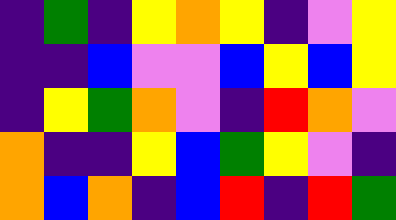[["indigo", "green", "indigo", "yellow", "orange", "yellow", "indigo", "violet", "yellow"], ["indigo", "indigo", "blue", "violet", "violet", "blue", "yellow", "blue", "yellow"], ["indigo", "yellow", "green", "orange", "violet", "indigo", "red", "orange", "violet"], ["orange", "indigo", "indigo", "yellow", "blue", "green", "yellow", "violet", "indigo"], ["orange", "blue", "orange", "indigo", "blue", "red", "indigo", "red", "green"]]